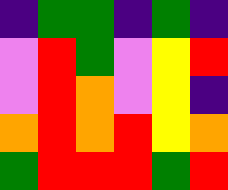[["indigo", "green", "green", "indigo", "green", "indigo"], ["violet", "red", "green", "violet", "yellow", "red"], ["violet", "red", "orange", "violet", "yellow", "indigo"], ["orange", "red", "orange", "red", "yellow", "orange"], ["green", "red", "red", "red", "green", "red"]]